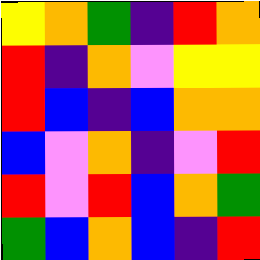[["yellow", "orange", "green", "indigo", "red", "orange"], ["red", "indigo", "orange", "violet", "yellow", "yellow"], ["red", "blue", "indigo", "blue", "orange", "orange"], ["blue", "violet", "orange", "indigo", "violet", "red"], ["red", "violet", "red", "blue", "orange", "green"], ["green", "blue", "orange", "blue", "indigo", "red"]]